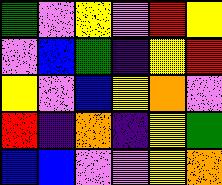[["green", "violet", "yellow", "violet", "red", "yellow"], ["violet", "blue", "green", "indigo", "yellow", "red"], ["yellow", "violet", "blue", "yellow", "orange", "violet"], ["red", "indigo", "orange", "indigo", "yellow", "green"], ["blue", "blue", "violet", "violet", "yellow", "orange"]]